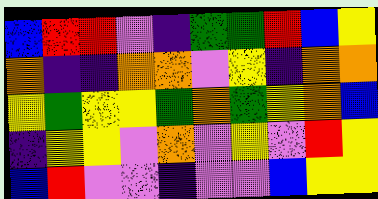[["blue", "red", "red", "violet", "indigo", "green", "green", "red", "blue", "yellow"], ["orange", "indigo", "indigo", "orange", "orange", "violet", "yellow", "indigo", "orange", "orange"], ["yellow", "green", "yellow", "yellow", "green", "orange", "green", "yellow", "orange", "blue"], ["indigo", "yellow", "yellow", "violet", "orange", "violet", "yellow", "violet", "red", "yellow"], ["blue", "red", "violet", "violet", "indigo", "violet", "violet", "blue", "yellow", "yellow"]]